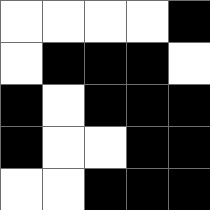[["white", "white", "white", "white", "black"], ["white", "black", "black", "black", "white"], ["black", "white", "black", "black", "black"], ["black", "white", "white", "black", "black"], ["white", "white", "black", "black", "black"]]